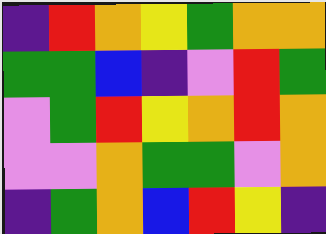[["indigo", "red", "orange", "yellow", "green", "orange", "orange"], ["green", "green", "blue", "indigo", "violet", "red", "green"], ["violet", "green", "red", "yellow", "orange", "red", "orange"], ["violet", "violet", "orange", "green", "green", "violet", "orange"], ["indigo", "green", "orange", "blue", "red", "yellow", "indigo"]]